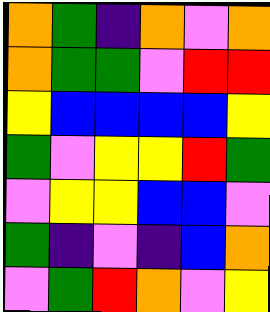[["orange", "green", "indigo", "orange", "violet", "orange"], ["orange", "green", "green", "violet", "red", "red"], ["yellow", "blue", "blue", "blue", "blue", "yellow"], ["green", "violet", "yellow", "yellow", "red", "green"], ["violet", "yellow", "yellow", "blue", "blue", "violet"], ["green", "indigo", "violet", "indigo", "blue", "orange"], ["violet", "green", "red", "orange", "violet", "yellow"]]